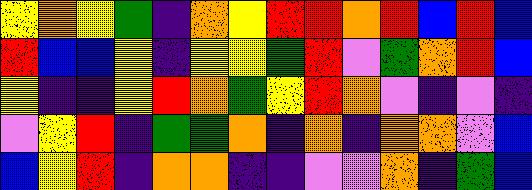[["yellow", "orange", "yellow", "green", "indigo", "orange", "yellow", "red", "red", "orange", "red", "blue", "red", "blue"], ["red", "blue", "blue", "yellow", "indigo", "yellow", "yellow", "green", "red", "violet", "green", "orange", "red", "blue"], ["yellow", "indigo", "indigo", "yellow", "red", "orange", "green", "yellow", "red", "orange", "violet", "indigo", "violet", "indigo"], ["violet", "yellow", "red", "indigo", "green", "green", "orange", "indigo", "orange", "indigo", "orange", "orange", "violet", "blue"], ["blue", "yellow", "red", "indigo", "orange", "orange", "indigo", "indigo", "violet", "violet", "orange", "indigo", "green", "blue"]]